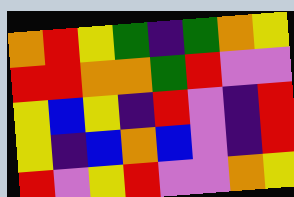[["orange", "red", "yellow", "green", "indigo", "green", "orange", "yellow"], ["red", "red", "orange", "orange", "green", "red", "violet", "violet"], ["yellow", "blue", "yellow", "indigo", "red", "violet", "indigo", "red"], ["yellow", "indigo", "blue", "orange", "blue", "violet", "indigo", "red"], ["red", "violet", "yellow", "red", "violet", "violet", "orange", "yellow"]]